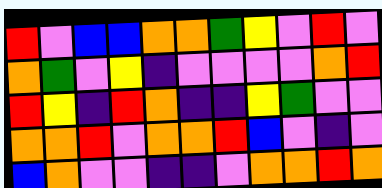[["red", "violet", "blue", "blue", "orange", "orange", "green", "yellow", "violet", "red", "violet"], ["orange", "green", "violet", "yellow", "indigo", "violet", "violet", "violet", "violet", "orange", "red"], ["red", "yellow", "indigo", "red", "orange", "indigo", "indigo", "yellow", "green", "violet", "violet"], ["orange", "orange", "red", "violet", "orange", "orange", "red", "blue", "violet", "indigo", "violet"], ["blue", "orange", "violet", "violet", "indigo", "indigo", "violet", "orange", "orange", "red", "orange"]]